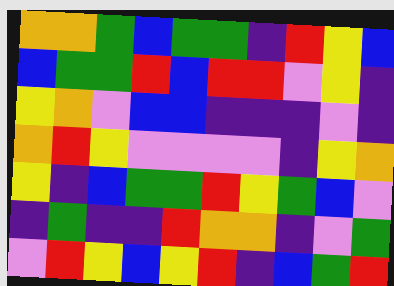[["orange", "orange", "green", "blue", "green", "green", "indigo", "red", "yellow", "blue"], ["blue", "green", "green", "red", "blue", "red", "red", "violet", "yellow", "indigo"], ["yellow", "orange", "violet", "blue", "blue", "indigo", "indigo", "indigo", "violet", "indigo"], ["orange", "red", "yellow", "violet", "violet", "violet", "violet", "indigo", "yellow", "orange"], ["yellow", "indigo", "blue", "green", "green", "red", "yellow", "green", "blue", "violet"], ["indigo", "green", "indigo", "indigo", "red", "orange", "orange", "indigo", "violet", "green"], ["violet", "red", "yellow", "blue", "yellow", "red", "indigo", "blue", "green", "red"]]